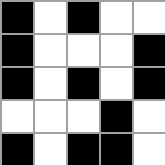[["black", "white", "black", "white", "white"], ["black", "white", "white", "white", "black"], ["black", "white", "black", "white", "black"], ["white", "white", "white", "black", "white"], ["black", "white", "black", "black", "white"]]